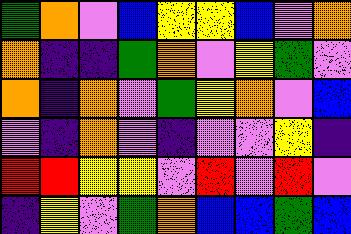[["green", "orange", "violet", "blue", "yellow", "yellow", "blue", "violet", "orange"], ["orange", "indigo", "indigo", "green", "orange", "violet", "yellow", "green", "violet"], ["orange", "indigo", "orange", "violet", "green", "yellow", "orange", "violet", "blue"], ["violet", "indigo", "orange", "violet", "indigo", "violet", "violet", "yellow", "indigo"], ["red", "red", "yellow", "yellow", "violet", "red", "violet", "red", "violet"], ["indigo", "yellow", "violet", "green", "orange", "blue", "blue", "green", "blue"]]